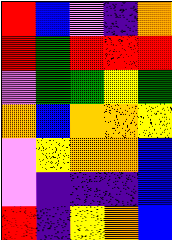[["red", "blue", "violet", "indigo", "orange"], ["red", "green", "red", "red", "red"], ["violet", "green", "green", "yellow", "green"], ["orange", "blue", "orange", "orange", "yellow"], ["violet", "yellow", "orange", "orange", "blue"], ["violet", "indigo", "indigo", "indigo", "blue"], ["red", "indigo", "yellow", "orange", "blue"]]